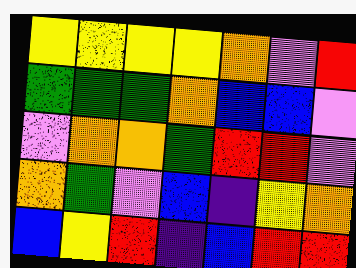[["yellow", "yellow", "yellow", "yellow", "orange", "violet", "red"], ["green", "green", "green", "orange", "blue", "blue", "violet"], ["violet", "orange", "orange", "green", "red", "red", "violet"], ["orange", "green", "violet", "blue", "indigo", "yellow", "orange"], ["blue", "yellow", "red", "indigo", "blue", "red", "red"]]